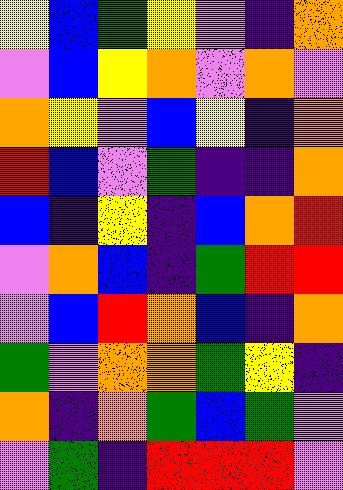[["yellow", "blue", "green", "yellow", "violet", "indigo", "orange"], ["violet", "blue", "yellow", "orange", "violet", "orange", "violet"], ["orange", "yellow", "violet", "blue", "yellow", "indigo", "orange"], ["red", "blue", "violet", "green", "indigo", "indigo", "orange"], ["blue", "indigo", "yellow", "indigo", "blue", "orange", "red"], ["violet", "orange", "blue", "indigo", "green", "red", "red"], ["violet", "blue", "red", "orange", "blue", "indigo", "orange"], ["green", "violet", "orange", "orange", "green", "yellow", "indigo"], ["orange", "indigo", "orange", "green", "blue", "green", "violet"], ["violet", "green", "indigo", "red", "red", "red", "violet"]]